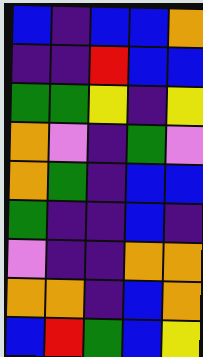[["blue", "indigo", "blue", "blue", "orange"], ["indigo", "indigo", "red", "blue", "blue"], ["green", "green", "yellow", "indigo", "yellow"], ["orange", "violet", "indigo", "green", "violet"], ["orange", "green", "indigo", "blue", "blue"], ["green", "indigo", "indigo", "blue", "indigo"], ["violet", "indigo", "indigo", "orange", "orange"], ["orange", "orange", "indigo", "blue", "orange"], ["blue", "red", "green", "blue", "yellow"]]